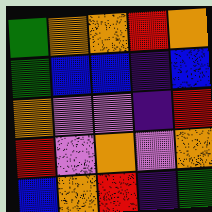[["green", "orange", "orange", "red", "orange"], ["green", "blue", "blue", "indigo", "blue"], ["orange", "violet", "violet", "indigo", "red"], ["red", "violet", "orange", "violet", "orange"], ["blue", "orange", "red", "indigo", "green"]]